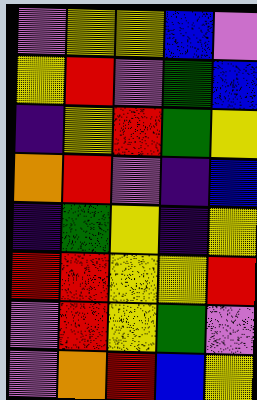[["violet", "yellow", "yellow", "blue", "violet"], ["yellow", "red", "violet", "green", "blue"], ["indigo", "yellow", "red", "green", "yellow"], ["orange", "red", "violet", "indigo", "blue"], ["indigo", "green", "yellow", "indigo", "yellow"], ["red", "red", "yellow", "yellow", "red"], ["violet", "red", "yellow", "green", "violet"], ["violet", "orange", "red", "blue", "yellow"]]